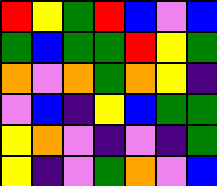[["red", "yellow", "green", "red", "blue", "violet", "blue"], ["green", "blue", "green", "green", "red", "yellow", "green"], ["orange", "violet", "orange", "green", "orange", "yellow", "indigo"], ["violet", "blue", "indigo", "yellow", "blue", "green", "green"], ["yellow", "orange", "violet", "indigo", "violet", "indigo", "green"], ["yellow", "indigo", "violet", "green", "orange", "violet", "blue"]]